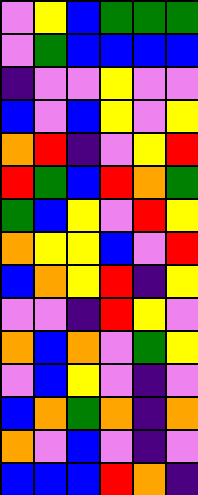[["violet", "yellow", "blue", "green", "green", "green"], ["violet", "green", "blue", "blue", "blue", "blue"], ["indigo", "violet", "violet", "yellow", "violet", "violet"], ["blue", "violet", "blue", "yellow", "violet", "yellow"], ["orange", "red", "indigo", "violet", "yellow", "red"], ["red", "green", "blue", "red", "orange", "green"], ["green", "blue", "yellow", "violet", "red", "yellow"], ["orange", "yellow", "yellow", "blue", "violet", "red"], ["blue", "orange", "yellow", "red", "indigo", "yellow"], ["violet", "violet", "indigo", "red", "yellow", "violet"], ["orange", "blue", "orange", "violet", "green", "yellow"], ["violet", "blue", "yellow", "violet", "indigo", "violet"], ["blue", "orange", "green", "orange", "indigo", "orange"], ["orange", "violet", "blue", "violet", "indigo", "violet"], ["blue", "blue", "blue", "red", "orange", "indigo"]]